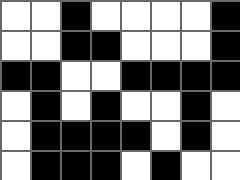[["white", "white", "black", "white", "white", "white", "white", "black"], ["white", "white", "black", "black", "white", "white", "white", "black"], ["black", "black", "white", "white", "black", "black", "black", "black"], ["white", "black", "white", "black", "white", "white", "black", "white"], ["white", "black", "black", "black", "black", "white", "black", "white"], ["white", "black", "black", "black", "white", "black", "white", "white"]]